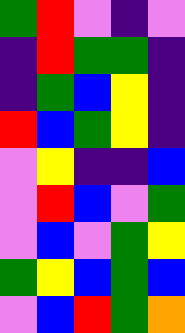[["green", "red", "violet", "indigo", "violet"], ["indigo", "red", "green", "green", "indigo"], ["indigo", "green", "blue", "yellow", "indigo"], ["red", "blue", "green", "yellow", "indigo"], ["violet", "yellow", "indigo", "indigo", "blue"], ["violet", "red", "blue", "violet", "green"], ["violet", "blue", "violet", "green", "yellow"], ["green", "yellow", "blue", "green", "blue"], ["violet", "blue", "red", "green", "orange"]]